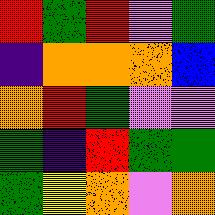[["red", "green", "red", "violet", "green"], ["indigo", "orange", "orange", "orange", "blue"], ["orange", "red", "green", "violet", "violet"], ["green", "indigo", "red", "green", "green"], ["green", "yellow", "orange", "violet", "orange"]]